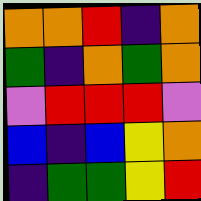[["orange", "orange", "red", "indigo", "orange"], ["green", "indigo", "orange", "green", "orange"], ["violet", "red", "red", "red", "violet"], ["blue", "indigo", "blue", "yellow", "orange"], ["indigo", "green", "green", "yellow", "red"]]